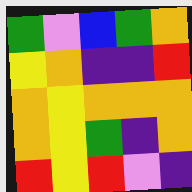[["green", "violet", "blue", "green", "orange"], ["yellow", "orange", "indigo", "indigo", "red"], ["orange", "yellow", "orange", "orange", "orange"], ["orange", "yellow", "green", "indigo", "orange"], ["red", "yellow", "red", "violet", "indigo"]]